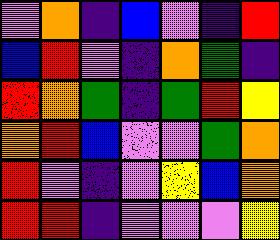[["violet", "orange", "indigo", "blue", "violet", "indigo", "red"], ["blue", "red", "violet", "indigo", "orange", "green", "indigo"], ["red", "orange", "green", "indigo", "green", "red", "yellow"], ["orange", "red", "blue", "violet", "violet", "green", "orange"], ["red", "violet", "indigo", "violet", "yellow", "blue", "orange"], ["red", "red", "indigo", "violet", "violet", "violet", "yellow"]]